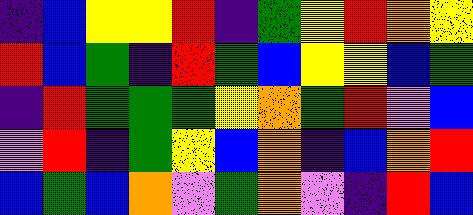[["indigo", "blue", "yellow", "yellow", "red", "indigo", "green", "yellow", "red", "orange", "yellow"], ["red", "blue", "green", "indigo", "red", "green", "blue", "yellow", "yellow", "blue", "green"], ["indigo", "red", "green", "green", "green", "yellow", "orange", "green", "red", "violet", "blue"], ["violet", "red", "indigo", "green", "yellow", "blue", "orange", "indigo", "blue", "orange", "red"], ["blue", "green", "blue", "orange", "violet", "green", "orange", "violet", "indigo", "red", "blue"]]